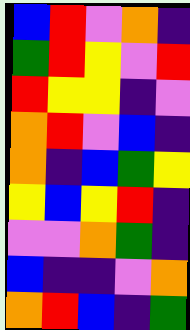[["blue", "red", "violet", "orange", "indigo"], ["green", "red", "yellow", "violet", "red"], ["red", "yellow", "yellow", "indigo", "violet"], ["orange", "red", "violet", "blue", "indigo"], ["orange", "indigo", "blue", "green", "yellow"], ["yellow", "blue", "yellow", "red", "indigo"], ["violet", "violet", "orange", "green", "indigo"], ["blue", "indigo", "indigo", "violet", "orange"], ["orange", "red", "blue", "indigo", "green"]]